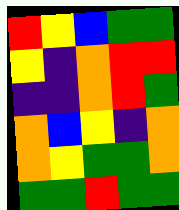[["red", "yellow", "blue", "green", "green"], ["yellow", "indigo", "orange", "red", "red"], ["indigo", "indigo", "orange", "red", "green"], ["orange", "blue", "yellow", "indigo", "orange"], ["orange", "yellow", "green", "green", "orange"], ["green", "green", "red", "green", "green"]]